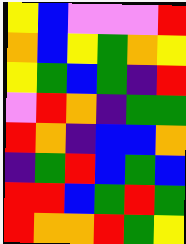[["yellow", "blue", "violet", "violet", "violet", "red"], ["orange", "blue", "yellow", "green", "orange", "yellow"], ["yellow", "green", "blue", "green", "indigo", "red"], ["violet", "red", "orange", "indigo", "green", "green"], ["red", "orange", "indigo", "blue", "blue", "orange"], ["indigo", "green", "red", "blue", "green", "blue"], ["red", "red", "blue", "green", "red", "green"], ["red", "orange", "orange", "red", "green", "yellow"]]